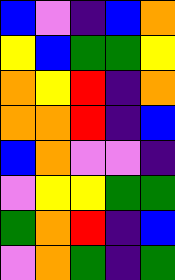[["blue", "violet", "indigo", "blue", "orange"], ["yellow", "blue", "green", "green", "yellow"], ["orange", "yellow", "red", "indigo", "orange"], ["orange", "orange", "red", "indigo", "blue"], ["blue", "orange", "violet", "violet", "indigo"], ["violet", "yellow", "yellow", "green", "green"], ["green", "orange", "red", "indigo", "blue"], ["violet", "orange", "green", "indigo", "green"]]